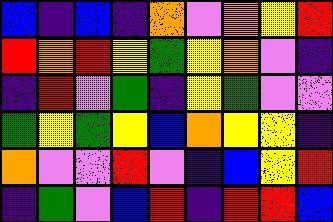[["blue", "indigo", "blue", "indigo", "orange", "violet", "orange", "yellow", "red"], ["red", "orange", "red", "yellow", "green", "yellow", "orange", "violet", "indigo"], ["indigo", "red", "violet", "green", "indigo", "yellow", "green", "violet", "violet"], ["green", "yellow", "green", "yellow", "blue", "orange", "yellow", "yellow", "indigo"], ["orange", "violet", "violet", "red", "violet", "indigo", "blue", "yellow", "red"], ["indigo", "green", "violet", "blue", "red", "indigo", "red", "red", "blue"]]